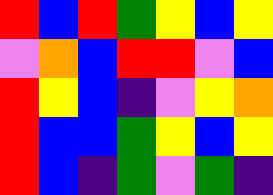[["red", "blue", "red", "green", "yellow", "blue", "yellow"], ["violet", "orange", "blue", "red", "red", "violet", "blue"], ["red", "yellow", "blue", "indigo", "violet", "yellow", "orange"], ["red", "blue", "blue", "green", "yellow", "blue", "yellow"], ["red", "blue", "indigo", "green", "violet", "green", "indigo"]]